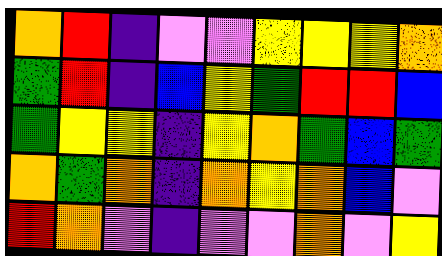[["orange", "red", "indigo", "violet", "violet", "yellow", "yellow", "yellow", "orange"], ["green", "red", "indigo", "blue", "yellow", "green", "red", "red", "blue"], ["green", "yellow", "yellow", "indigo", "yellow", "orange", "green", "blue", "green"], ["orange", "green", "orange", "indigo", "orange", "yellow", "orange", "blue", "violet"], ["red", "orange", "violet", "indigo", "violet", "violet", "orange", "violet", "yellow"]]